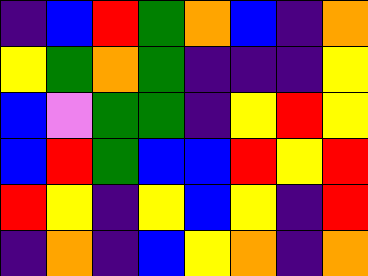[["indigo", "blue", "red", "green", "orange", "blue", "indigo", "orange"], ["yellow", "green", "orange", "green", "indigo", "indigo", "indigo", "yellow"], ["blue", "violet", "green", "green", "indigo", "yellow", "red", "yellow"], ["blue", "red", "green", "blue", "blue", "red", "yellow", "red"], ["red", "yellow", "indigo", "yellow", "blue", "yellow", "indigo", "red"], ["indigo", "orange", "indigo", "blue", "yellow", "orange", "indigo", "orange"]]